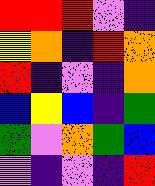[["red", "red", "red", "violet", "indigo"], ["yellow", "orange", "indigo", "red", "orange"], ["red", "indigo", "violet", "indigo", "orange"], ["blue", "yellow", "blue", "indigo", "green"], ["green", "violet", "orange", "green", "blue"], ["violet", "indigo", "violet", "indigo", "red"]]